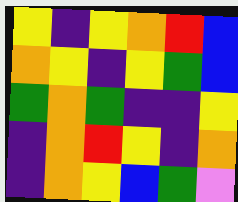[["yellow", "indigo", "yellow", "orange", "red", "blue"], ["orange", "yellow", "indigo", "yellow", "green", "blue"], ["green", "orange", "green", "indigo", "indigo", "yellow"], ["indigo", "orange", "red", "yellow", "indigo", "orange"], ["indigo", "orange", "yellow", "blue", "green", "violet"]]